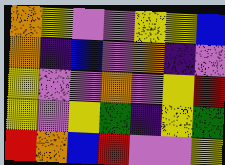[["orange", "yellow", "violet", "violet", "yellow", "yellow", "blue"], ["orange", "indigo", "blue", "violet", "orange", "indigo", "violet"], ["yellow", "violet", "violet", "orange", "violet", "yellow", "red"], ["yellow", "violet", "yellow", "green", "indigo", "yellow", "green"], ["red", "orange", "blue", "red", "violet", "violet", "yellow"]]